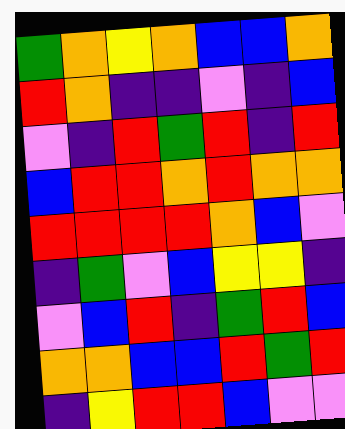[["green", "orange", "yellow", "orange", "blue", "blue", "orange"], ["red", "orange", "indigo", "indigo", "violet", "indigo", "blue"], ["violet", "indigo", "red", "green", "red", "indigo", "red"], ["blue", "red", "red", "orange", "red", "orange", "orange"], ["red", "red", "red", "red", "orange", "blue", "violet"], ["indigo", "green", "violet", "blue", "yellow", "yellow", "indigo"], ["violet", "blue", "red", "indigo", "green", "red", "blue"], ["orange", "orange", "blue", "blue", "red", "green", "red"], ["indigo", "yellow", "red", "red", "blue", "violet", "violet"]]